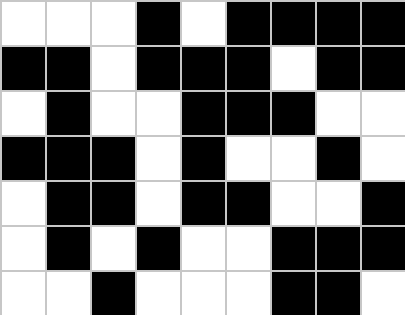[["white", "white", "white", "black", "white", "black", "black", "black", "black"], ["black", "black", "white", "black", "black", "black", "white", "black", "black"], ["white", "black", "white", "white", "black", "black", "black", "white", "white"], ["black", "black", "black", "white", "black", "white", "white", "black", "white"], ["white", "black", "black", "white", "black", "black", "white", "white", "black"], ["white", "black", "white", "black", "white", "white", "black", "black", "black"], ["white", "white", "black", "white", "white", "white", "black", "black", "white"]]